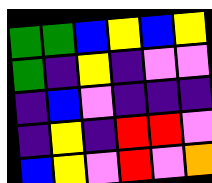[["green", "green", "blue", "yellow", "blue", "yellow"], ["green", "indigo", "yellow", "indigo", "violet", "violet"], ["indigo", "blue", "violet", "indigo", "indigo", "indigo"], ["indigo", "yellow", "indigo", "red", "red", "violet"], ["blue", "yellow", "violet", "red", "violet", "orange"]]